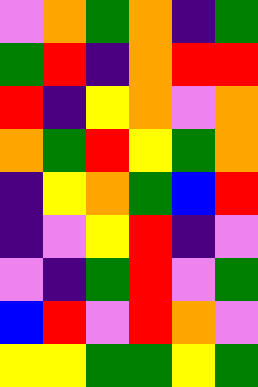[["violet", "orange", "green", "orange", "indigo", "green"], ["green", "red", "indigo", "orange", "red", "red"], ["red", "indigo", "yellow", "orange", "violet", "orange"], ["orange", "green", "red", "yellow", "green", "orange"], ["indigo", "yellow", "orange", "green", "blue", "red"], ["indigo", "violet", "yellow", "red", "indigo", "violet"], ["violet", "indigo", "green", "red", "violet", "green"], ["blue", "red", "violet", "red", "orange", "violet"], ["yellow", "yellow", "green", "green", "yellow", "green"]]